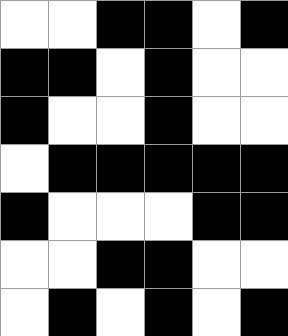[["white", "white", "black", "black", "white", "black"], ["black", "black", "white", "black", "white", "white"], ["black", "white", "white", "black", "white", "white"], ["white", "black", "black", "black", "black", "black"], ["black", "white", "white", "white", "black", "black"], ["white", "white", "black", "black", "white", "white"], ["white", "black", "white", "black", "white", "black"]]